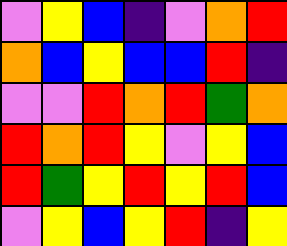[["violet", "yellow", "blue", "indigo", "violet", "orange", "red"], ["orange", "blue", "yellow", "blue", "blue", "red", "indigo"], ["violet", "violet", "red", "orange", "red", "green", "orange"], ["red", "orange", "red", "yellow", "violet", "yellow", "blue"], ["red", "green", "yellow", "red", "yellow", "red", "blue"], ["violet", "yellow", "blue", "yellow", "red", "indigo", "yellow"]]